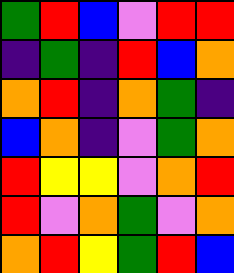[["green", "red", "blue", "violet", "red", "red"], ["indigo", "green", "indigo", "red", "blue", "orange"], ["orange", "red", "indigo", "orange", "green", "indigo"], ["blue", "orange", "indigo", "violet", "green", "orange"], ["red", "yellow", "yellow", "violet", "orange", "red"], ["red", "violet", "orange", "green", "violet", "orange"], ["orange", "red", "yellow", "green", "red", "blue"]]